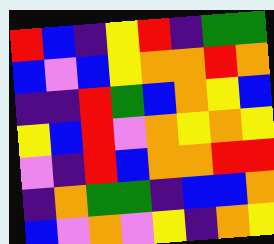[["red", "blue", "indigo", "yellow", "red", "indigo", "green", "green"], ["blue", "violet", "blue", "yellow", "orange", "orange", "red", "orange"], ["indigo", "indigo", "red", "green", "blue", "orange", "yellow", "blue"], ["yellow", "blue", "red", "violet", "orange", "yellow", "orange", "yellow"], ["violet", "indigo", "red", "blue", "orange", "orange", "red", "red"], ["indigo", "orange", "green", "green", "indigo", "blue", "blue", "orange"], ["blue", "violet", "orange", "violet", "yellow", "indigo", "orange", "yellow"]]